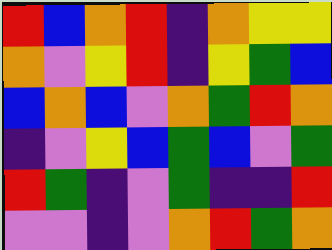[["red", "blue", "orange", "red", "indigo", "orange", "yellow", "yellow"], ["orange", "violet", "yellow", "red", "indigo", "yellow", "green", "blue"], ["blue", "orange", "blue", "violet", "orange", "green", "red", "orange"], ["indigo", "violet", "yellow", "blue", "green", "blue", "violet", "green"], ["red", "green", "indigo", "violet", "green", "indigo", "indigo", "red"], ["violet", "violet", "indigo", "violet", "orange", "red", "green", "orange"]]